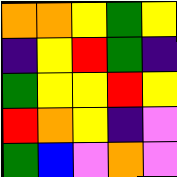[["orange", "orange", "yellow", "green", "yellow"], ["indigo", "yellow", "red", "green", "indigo"], ["green", "yellow", "yellow", "red", "yellow"], ["red", "orange", "yellow", "indigo", "violet"], ["green", "blue", "violet", "orange", "violet"]]